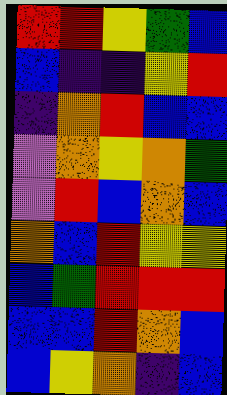[["red", "red", "yellow", "green", "blue"], ["blue", "indigo", "indigo", "yellow", "red"], ["indigo", "orange", "red", "blue", "blue"], ["violet", "orange", "yellow", "orange", "green"], ["violet", "red", "blue", "orange", "blue"], ["orange", "blue", "red", "yellow", "yellow"], ["blue", "green", "red", "red", "red"], ["blue", "blue", "red", "orange", "blue"], ["blue", "yellow", "orange", "indigo", "blue"]]